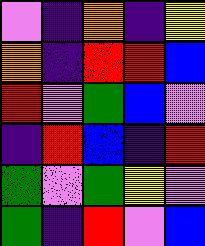[["violet", "indigo", "orange", "indigo", "yellow"], ["orange", "indigo", "red", "red", "blue"], ["red", "violet", "green", "blue", "violet"], ["indigo", "red", "blue", "indigo", "red"], ["green", "violet", "green", "yellow", "violet"], ["green", "indigo", "red", "violet", "blue"]]